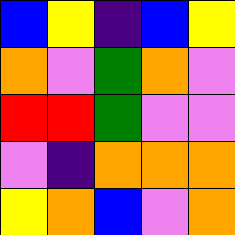[["blue", "yellow", "indigo", "blue", "yellow"], ["orange", "violet", "green", "orange", "violet"], ["red", "red", "green", "violet", "violet"], ["violet", "indigo", "orange", "orange", "orange"], ["yellow", "orange", "blue", "violet", "orange"]]